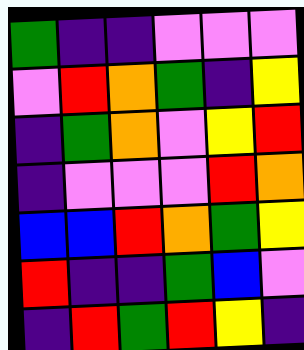[["green", "indigo", "indigo", "violet", "violet", "violet"], ["violet", "red", "orange", "green", "indigo", "yellow"], ["indigo", "green", "orange", "violet", "yellow", "red"], ["indigo", "violet", "violet", "violet", "red", "orange"], ["blue", "blue", "red", "orange", "green", "yellow"], ["red", "indigo", "indigo", "green", "blue", "violet"], ["indigo", "red", "green", "red", "yellow", "indigo"]]